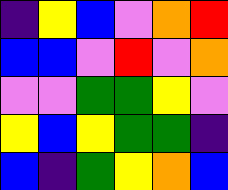[["indigo", "yellow", "blue", "violet", "orange", "red"], ["blue", "blue", "violet", "red", "violet", "orange"], ["violet", "violet", "green", "green", "yellow", "violet"], ["yellow", "blue", "yellow", "green", "green", "indigo"], ["blue", "indigo", "green", "yellow", "orange", "blue"]]